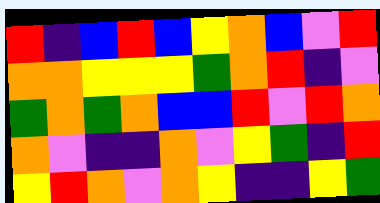[["red", "indigo", "blue", "red", "blue", "yellow", "orange", "blue", "violet", "red"], ["orange", "orange", "yellow", "yellow", "yellow", "green", "orange", "red", "indigo", "violet"], ["green", "orange", "green", "orange", "blue", "blue", "red", "violet", "red", "orange"], ["orange", "violet", "indigo", "indigo", "orange", "violet", "yellow", "green", "indigo", "red"], ["yellow", "red", "orange", "violet", "orange", "yellow", "indigo", "indigo", "yellow", "green"]]